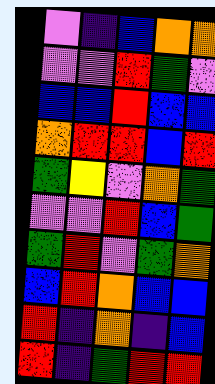[["violet", "indigo", "blue", "orange", "orange"], ["violet", "violet", "red", "green", "violet"], ["blue", "blue", "red", "blue", "blue"], ["orange", "red", "red", "blue", "red"], ["green", "yellow", "violet", "orange", "green"], ["violet", "violet", "red", "blue", "green"], ["green", "red", "violet", "green", "orange"], ["blue", "red", "orange", "blue", "blue"], ["red", "indigo", "orange", "indigo", "blue"], ["red", "indigo", "green", "red", "red"]]